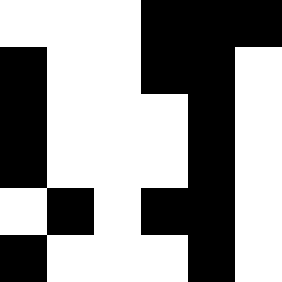[["white", "white", "white", "black", "black", "black"], ["black", "white", "white", "black", "black", "white"], ["black", "white", "white", "white", "black", "white"], ["black", "white", "white", "white", "black", "white"], ["white", "black", "white", "black", "black", "white"], ["black", "white", "white", "white", "black", "white"]]